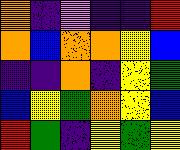[["orange", "indigo", "violet", "indigo", "indigo", "red"], ["orange", "blue", "orange", "orange", "yellow", "blue"], ["indigo", "indigo", "orange", "indigo", "yellow", "green"], ["blue", "yellow", "green", "orange", "yellow", "blue"], ["red", "green", "indigo", "yellow", "green", "yellow"]]